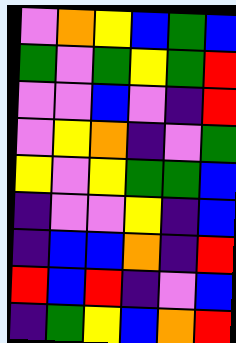[["violet", "orange", "yellow", "blue", "green", "blue"], ["green", "violet", "green", "yellow", "green", "red"], ["violet", "violet", "blue", "violet", "indigo", "red"], ["violet", "yellow", "orange", "indigo", "violet", "green"], ["yellow", "violet", "yellow", "green", "green", "blue"], ["indigo", "violet", "violet", "yellow", "indigo", "blue"], ["indigo", "blue", "blue", "orange", "indigo", "red"], ["red", "blue", "red", "indigo", "violet", "blue"], ["indigo", "green", "yellow", "blue", "orange", "red"]]